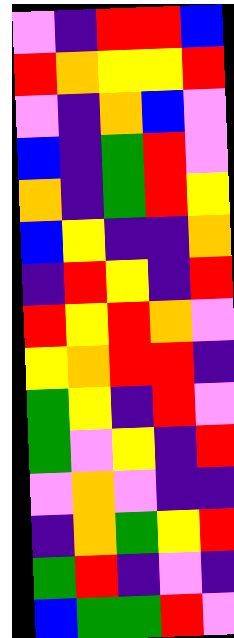[["violet", "indigo", "red", "red", "blue"], ["red", "orange", "yellow", "yellow", "red"], ["violet", "indigo", "orange", "blue", "violet"], ["blue", "indigo", "green", "red", "violet"], ["orange", "indigo", "green", "red", "yellow"], ["blue", "yellow", "indigo", "indigo", "orange"], ["indigo", "red", "yellow", "indigo", "red"], ["red", "yellow", "red", "orange", "violet"], ["yellow", "orange", "red", "red", "indigo"], ["green", "yellow", "indigo", "red", "violet"], ["green", "violet", "yellow", "indigo", "red"], ["violet", "orange", "violet", "indigo", "indigo"], ["indigo", "orange", "green", "yellow", "red"], ["green", "red", "indigo", "violet", "indigo"], ["blue", "green", "green", "red", "violet"]]